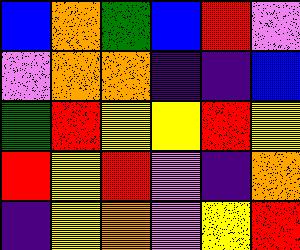[["blue", "orange", "green", "blue", "red", "violet"], ["violet", "orange", "orange", "indigo", "indigo", "blue"], ["green", "red", "yellow", "yellow", "red", "yellow"], ["red", "yellow", "red", "violet", "indigo", "orange"], ["indigo", "yellow", "orange", "violet", "yellow", "red"]]